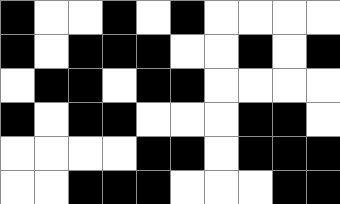[["black", "white", "white", "black", "white", "black", "white", "white", "white", "white"], ["black", "white", "black", "black", "black", "white", "white", "black", "white", "black"], ["white", "black", "black", "white", "black", "black", "white", "white", "white", "white"], ["black", "white", "black", "black", "white", "white", "white", "black", "black", "white"], ["white", "white", "white", "white", "black", "black", "white", "black", "black", "black"], ["white", "white", "black", "black", "black", "white", "white", "white", "black", "black"]]